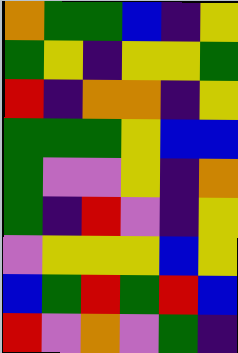[["orange", "green", "green", "blue", "indigo", "yellow"], ["green", "yellow", "indigo", "yellow", "yellow", "green"], ["red", "indigo", "orange", "orange", "indigo", "yellow"], ["green", "green", "green", "yellow", "blue", "blue"], ["green", "violet", "violet", "yellow", "indigo", "orange"], ["green", "indigo", "red", "violet", "indigo", "yellow"], ["violet", "yellow", "yellow", "yellow", "blue", "yellow"], ["blue", "green", "red", "green", "red", "blue"], ["red", "violet", "orange", "violet", "green", "indigo"]]